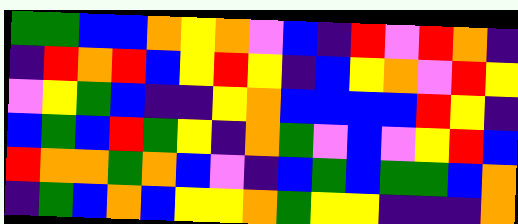[["green", "green", "blue", "blue", "orange", "yellow", "orange", "violet", "blue", "indigo", "red", "violet", "red", "orange", "indigo"], ["indigo", "red", "orange", "red", "blue", "yellow", "red", "yellow", "indigo", "blue", "yellow", "orange", "violet", "red", "yellow"], ["violet", "yellow", "green", "blue", "indigo", "indigo", "yellow", "orange", "blue", "blue", "blue", "blue", "red", "yellow", "indigo"], ["blue", "green", "blue", "red", "green", "yellow", "indigo", "orange", "green", "violet", "blue", "violet", "yellow", "red", "blue"], ["red", "orange", "orange", "green", "orange", "blue", "violet", "indigo", "blue", "green", "blue", "green", "green", "blue", "orange"], ["indigo", "green", "blue", "orange", "blue", "yellow", "yellow", "orange", "green", "yellow", "yellow", "indigo", "indigo", "indigo", "orange"]]